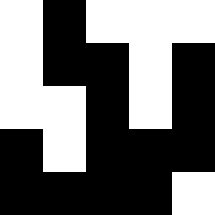[["white", "black", "white", "white", "white"], ["white", "black", "black", "white", "black"], ["white", "white", "black", "white", "black"], ["black", "white", "black", "black", "black"], ["black", "black", "black", "black", "white"]]